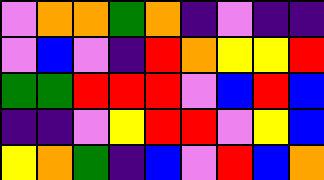[["violet", "orange", "orange", "green", "orange", "indigo", "violet", "indigo", "indigo"], ["violet", "blue", "violet", "indigo", "red", "orange", "yellow", "yellow", "red"], ["green", "green", "red", "red", "red", "violet", "blue", "red", "blue"], ["indigo", "indigo", "violet", "yellow", "red", "red", "violet", "yellow", "blue"], ["yellow", "orange", "green", "indigo", "blue", "violet", "red", "blue", "orange"]]